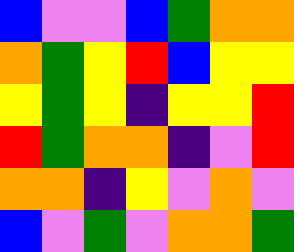[["blue", "violet", "violet", "blue", "green", "orange", "orange"], ["orange", "green", "yellow", "red", "blue", "yellow", "yellow"], ["yellow", "green", "yellow", "indigo", "yellow", "yellow", "red"], ["red", "green", "orange", "orange", "indigo", "violet", "red"], ["orange", "orange", "indigo", "yellow", "violet", "orange", "violet"], ["blue", "violet", "green", "violet", "orange", "orange", "green"]]